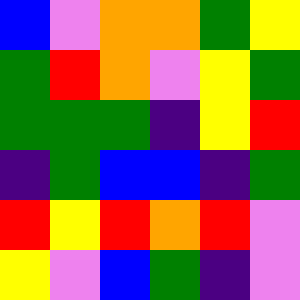[["blue", "violet", "orange", "orange", "green", "yellow"], ["green", "red", "orange", "violet", "yellow", "green"], ["green", "green", "green", "indigo", "yellow", "red"], ["indigo", "green", "blue", "blue", "indigo", "green"], ["red", "yellow", "red", "orange", "red", "violet"], ["yellow", "violet", "blue", "green", "indigo", "violet"]]